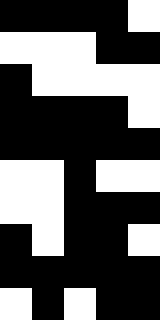[["black", "black", "black", "black", "white"], ["white", "white", "white", "black", "black"], ["black", "white", "white", "white", "white"], ["black", "black", "black", "black", "white"], ["black", "black", "black", "black", "black"], ["white", "white", "black", "white", "white"], ["white", "white", "black", "black", "black"], ["black", "white", "black", "black", "white"], ["black", "black", "black", "black", "black"], ["white", "black", "white", "black", "black"]]